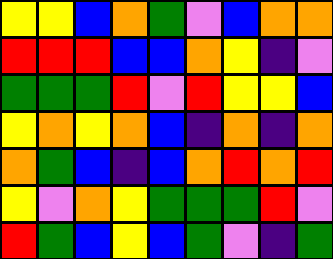[["yellow", "yellow", "blue", "orange", "green", "violet", "blue", "orange", "orange"], ["red", "red", "red", "blue", "blue", "orange", "yellow", "indigo", "violet"], ["green", "green", "green", "red", "violet", "red", "yellow", "yellow", "blue"], ["yellow", "orange", "yellow", "orange", "blue", "indigo", "orange", "indigo", "orange"], ["orange", "green", "blue", "indigo", "blue", "orange", "red", "orange", "red"], ["yellow", "violet", "orange", "yellow", "green", "green", "green", "red", "violet"], ["red", "green", "blue", "yellow", "blue", "green", "violet", "indigo", "green"]]